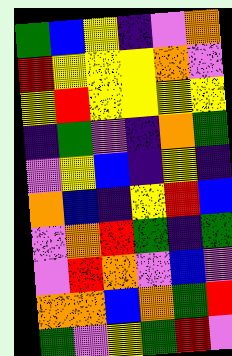[["green", "blue", "yellow", "indigo", "violet", "orange"], ["red", "yellow", "yellow", "yellow", "orange", "violet"], ["yellow", "red", "yellow", "yellow", "yellow", "yellow"], ["indigo", "green", "violet", "indigo", "orange", "green"], ["violet", "yellow", "blue", "indigo", "yellow", "indigo"], ["orange", "blue", "indigo", "yellow", "red", "blue"], ["violet", "orange", "red", "green", "indigo", "green"], ["violet", "red", "orange", "violet", "blue", "violet"], ["orange", "orange", "blue", "orange", "green", "red"], ["green", "violet", "yellow", "green", "red", "violet"]]